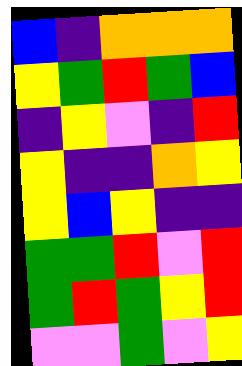[["blue", "indigo", "orange", "orange", "orange"], ["yellow", "green", "red", "green", "blue"], ["indigo", "yellow", "violet", "indigo", "red"], ["yellow", "indigo", "indigo", "orange", "yellow"], ["yellow", "blue", "yellow", "indigo", "indigo"], ["green", "green", "red", "violet", "red"], ["green", "red", "green", "yellow", "red"], ["violet", "violet", "green", "violet", "yellow"]]